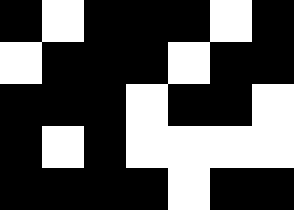[["black", "white", "black", "black", "black", "white", "black"], ["white", "black", "black", "black", "white", "black", "black"], ["black", "black", "black", "white", "black", "black", "white"], ["black", "white", "black", "white", "white", "white", "white"], ["black", "black", "black", "black", "white", "black", "black"]]